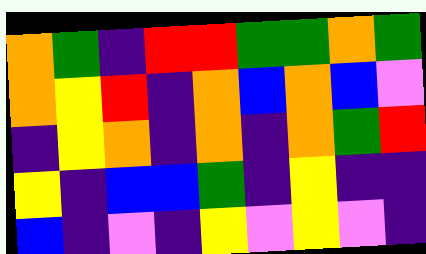[["orange", "green", "indigo", "red", "red", "green", "green", "orange", "green"], ["orange", "yellow", "red", "indigo", "orange", "blue", "orange", "blue", "violet"], ["indigo", "yellow", "orange", "indigo", "orange", "indigo", "orange", "green", "red"], ["yellow", "indigo", "blue", "blue", "green", "indigo", "yellow", "indigo", "indigo"], ["blue", "indigo", "violet", "indigo", "yellow", "violet", "yellow", "violet", "indigo"]]